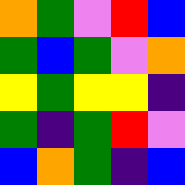[["orange", "green", "violet", "red", "blue"], ["green", "blue", "green", "violet", "orange"], ["yellow", "green", "yellow", "yellow", "indigo"], ["green", "indigo", "green", "red", "violet"], ["blue", "orange", "green", "indigo", "blue"]]